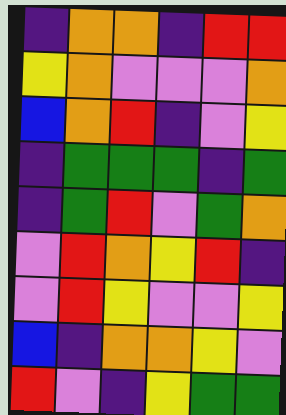[["indigo", "orange", "orange", "indigo", "red", "red"], ["yellow", "orange", "violet", "violet", "violet", "orange"], ["blue", "orange", "red", "indigo", "violet", "yellow"], ["indigo", "green", "green", "green", "indigo", "green"], ["indigo", "green", "red", "violet", "green", "orange"], ["violet", "red", "orange", "yellow", "red", "indigo"], ["violet", "red", "yellow", "violet", "violet", "yellow"], ["blue", "indigo", "orange", "orange", "yellow", "violet"], ["red", "violet", "indigo", "yellow", "green", "green"]]